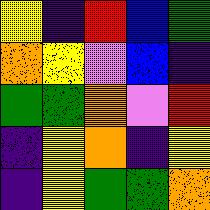[["yellow", "indigo", "red", "blue", "green"], ["orange", "yellow", "violet", "blue", "indigo"], ["green", "green", "orange", "violet", "red"], ["indigo", "yellow", "orange", "indigo", "yellow"], ["indigo", "yellow", "green", "green", "orange"]]